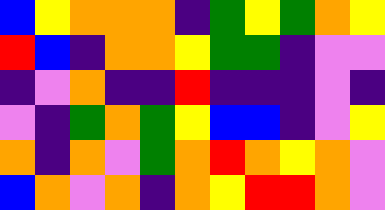[["blue", "yellow", "orange", "orange", "orange", "indigo", "green", "yellow", "green", "orange", "yellow"], ["red", "blue", "indigo", "orange", "orange", "yellow", "green", "green", "indigo", "violet", "violet"], ["indigo", "violet", "orange", "indigo", "indigo", "red", "indigo", "indigo", "indigo", "violet", "indigo"], ["violet", "indigo", "green", "orange", "green", "yellow", "blue", "blue", "indigo", "violet", "yellow"], ["orange", "indigo", "orange", "violet", "green", "orange", "red", "orange", "yellow", "orange", "violet"], ["blue", "orange", "violet", "orange", "indigo", "orange", "yellow", "red", "red", "orange", "violet"]]